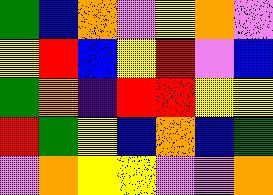[["green", "blue", "orange", "violet", "yellow", "orange", "violet"], ["yellow", "red", "blue", "yellow", "red", "violet", "blue"], ["green", "orange", "indigo", "red", "red", "yellow", "yellow"], ["red", "green", "yellow", "blue", "orange", "blue", "green"], ["violet", "orange", "yellow", "yellow", "violet", "violet", "orange"]]